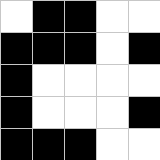[["white", "black", "black", "white", "white"], ["black", "black", "black", "white", "black"], ["black", "white", "white", "white", "white"], ["black", "white", "white", "white", "black"], ["black", "black", "black", "white", "white"]]